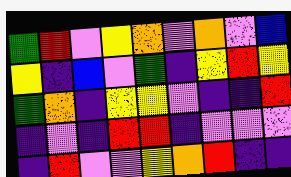[["green", "red", "violet", "yellow", "orange", "violet", "orange", "violet", "blue"], ["yellow", "indigo", "blue", "violet", "green", "indigo", "yellow", "red", "yellow"], ["green", "orange", "indigo", "yellow", "yellow", "violet", "indigo", "indigo", "red"], ["indigo", "violet", "indigo", "red", "red", "indigo", "violet", "violet", "violet"], ["indigo", "red", "violet", "violet", "yellow", "orange", "red", "indigo", "indigo"]]